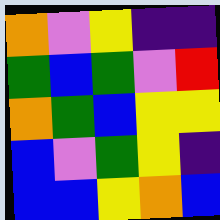[["orange", "violet", "yellow", "indigo", "indigo"], ["green", "blue", "green", "violet", "red"], ["orange", "green", "blue", "yellow", "yellow"], ["blue", "violet", "green", "yellow", "indigo"], ["blue", "blue", "yellow", "orange", "blue"]]